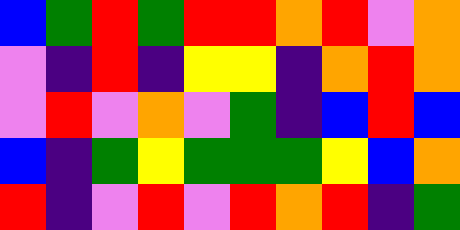[["blue", "green", "red", "green", "red", "red", "orange", "red", "violet", "orange"], ["violet", "indigo", "red", "indigo", "yellow", "yellow", "indigo", "orange", "red", "orange"], ["violet", "red", "violet", "orange", "violet", "green", "indigo", "blue", "red", "blue"], ["blue", "indigo", "green", "yellow", "green", "green", "green", "yellow", "blue", "orange"], ["red", "indigo", "violet", "red", "violet", "red", "orange", "red", "indigo", "green"]]